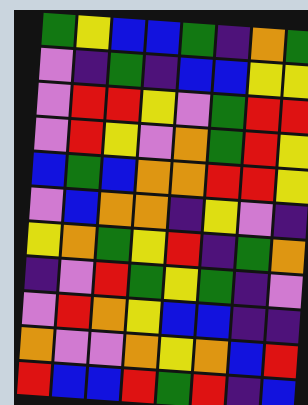[["green", "yellow", "blue", "blue", "green", "indigo", "orange", "green"], ["violet", "indigo", "green", "indigo", "blue", "blue", "yellow", "yellow"], ["violet", "red", "red", "yellow", "violet", "green", "red", "red"], ["violet", "red", "yellow", "violet", "orange", "green", "red", "yellow"], ["blue", "green", "blue", "orange", "orange", "red", "red", "yellow"], ["violet", "blue", "orange", "orange", "indigo", "yellow", "violet", "indigo"], ["yellow", "orange", "green", "yellow", "red", "indigo", "green", "orange"], ["indigo", "violet", "red", "green", "yellow", "green", "indigo", "violet"], ["violet", "red", "orange", "yellow", "blue", "blue", "indigo", "indigo"], ["orange", "violet", "violet", "orange", "yellow", "orange", "blue", "red"], ["red", "blue", "blue", "red", "green", "red", "indigo", "blue"]]